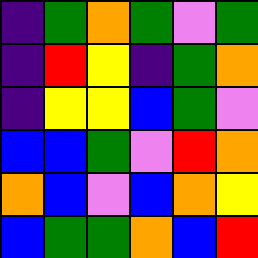[["indigo", "green", "orange", "green", "violet", "green"], ["indigo", "red", "yellow", "indigo", "green", "orange"], ["indigo", "yellow", "yellow", "blue", "green", "violet"], ["blue", "blue", "green", "violet", "red", "orange"], ["orange", "blue", "violet", "blue", "orange", "yellow"], ["blue", "green", "green", "orange", "blue", "red"]]